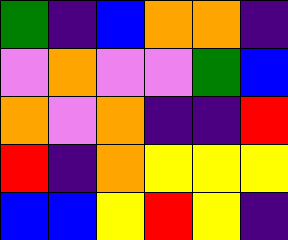[["green", "indigo", "blue", "orange", "orange", "indigo"], ["violet", "orange", "violet", "violet", "green", "blue"], ["orange", "violet", "orange", "indigo", "indigo", "red"], ["red", "indigo", "orange", "yellow", "yellow", "yellow"], ["blue", "blue", "yellow", "red", "yellow", "indigo"]]